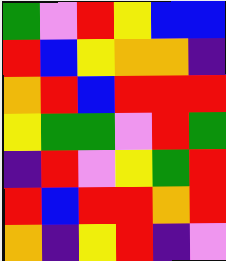[["green", "violet", "red", "yellow", "blue", "blue"], ["red", "blue", "yellow", "orange", "orange", "indigo"], ["orange", "red", "blue", "red", "red", "red"], ["yellow", "green", "green", "violet", "red", "green"], ["indigo", "red", "violet", "yellow", "green", "red"], ["red", "blue", "red", "red", "orange", "red"], ["orange", "indigo", "yellow", "red", "indigo", "violet"]]